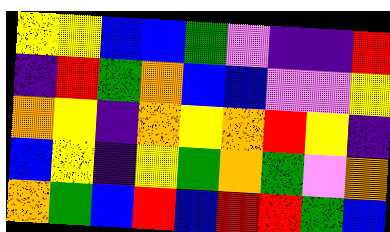[["yellow", "yellow", "blue", "blue", "green", "violet", "indigo", "indigo", "red"], ["indigo", "red", "green", "orange", "blue", "blue", "violet", "violet", "yellow"], ["orange", "yellow", "indigo", "orange", "yellow", "orange", "red", "yellow", "indigo"], ["blue", "yellow", "indigo", "yellow", "green", "orange", "green", "violet", "orange"], ["orange", "green", "blue", "red", "blue", "red", "red", "green", "blue"]]